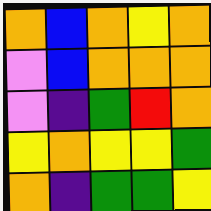[["orange", "blue", "orange", "yellow", "orange"], ["violet", "blue", "orange", "orange", "orange"], ["violet", "indigo", "green", "red", "orange"], ["yellow", "orange", "yellow", "yellow", "green"], ["orange", "indigo", "green", "green", "yellow"]]